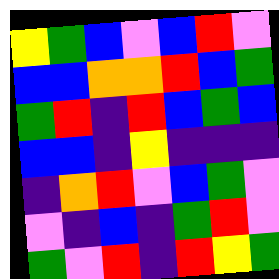[["yellow", "green", "blue", "violet", "blue", "red", "violet"], ["blue", "blue", "orange", "orange", "red", "blue", "green"], ["green", "red", "indigo", "red", "blue", "green", "blue"], ["blue", "blue", "indigo", "yellow", "indigo", "indigo", "indigo"], ["indigo", "orange", "red", "violet", "blue", "green", "violet"], ["violet", "indigo", "blue", "indigo", "green", "red", "violet"], ["green", "violet", "red", "indigo", "red", "yellow", "green"]]